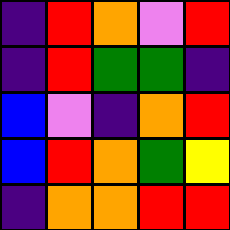[["indigo", "red", "orange", "violet", "red"], ["indigo", "red", "green", "green", "indigo"], ["blue", "violet", "indigo", "orange", "red"], ["blue", "red", "orange", "green", "yellow"], ["indigo", "orange", "orange", "red", "red"]]